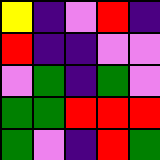[["yellow", "indigo", "violet", "red", "indigo"], ["red", "indigo", "indigo", "violet", "violet"], ["violet", "green", "indigo", "green", "violet"], ["green", "green", "red", "red", "red"], ["green", "violet", "indigo", "red", "green"]]